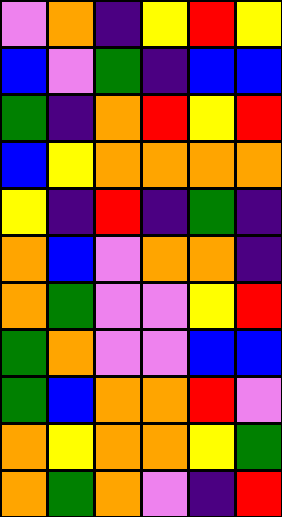[["violet", "orange", "indigo", "yellow", "red", "yellow"], ["blue", "violet", "green", "indigo", "blue", "blue"], ["green", "indigo", "orange", "red", "yellow", "red"], ["blue", "yellow", "orange", "orange", "orange", "orange"], ["yellow", "indigo", "red", "indigo", "green", "indigo"], ["orange", "blue", "violet", "orange", "orange", "indigo"], ["orange", "green", "violet", "violet", "yellow", "red"], ["green", "orange", "violet", "violet", "blue", "blue"], ["green", "blue", "orange", "orange", "red", "violet"], ["orange", "yellow", "orange", "orange", "yellow", "green"], ["orange", "green", "orange", "violet", "indigo", "red"]]